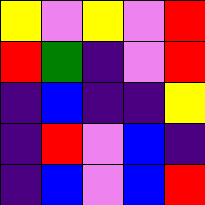[["yellow", "violet", "yellow", "violet", "red"], ["red", "green", "indigo", "violet", "red"], ["indigo", "blue", "indigo", "indigo", "yellow"], ["indigo", "red", "violet", "blue", "indigo"], ["indigo", "blue", "violet", "blue", "red"]]